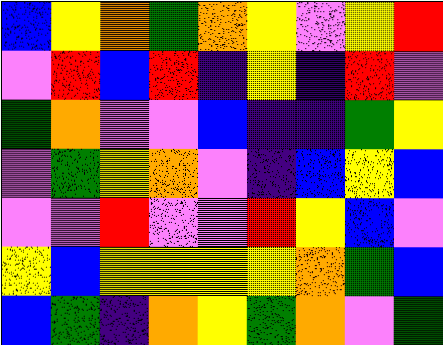[["blue", "yellow", "orange", "green", "orange", "yellow", "violet", "yellow", "red"], ["violet", "red", "blue", "red", "indigo", "yellow", "indigo", "red", "violet"], ["green", "orange", "violet", "violet", "blue", "indigo", "indigo", "green", "yellow"], ["violet", "green", "yellow", "orange", "violet", "indigo", "blue", "yellow", "blue"], ["violet", "violet", "red", "violet", "violet", "red", "yellow", "blue", "violet"], ["yellow", "blue", "yellow", "yellow", "yellow", "yellow", "orange", "green", "blue"], ["blue", "green", "indigo", "orange", "yellow", "green", "orange", "violet", "green"]]